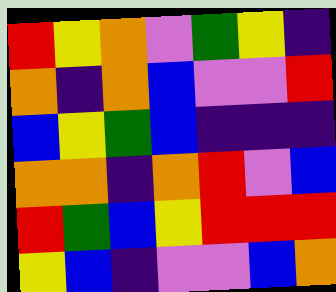[["red", "yellow", "orange", "violet", "green", "yellow", "indigo"], ["orange", "indigo", "orange", "blue", "violet", "violet", "red"], ["blue", "yellow", "green", "blue", "indigo", "indigo", "indigo"], ["orange", "orange", "indigo", "orange", "red", "violet", "blue"], ["red", "green", "blue", "yellow", "red", "red", "red"], ["yellow", "blue", "indigo", "violet", "violet", "blue", "orange"]]